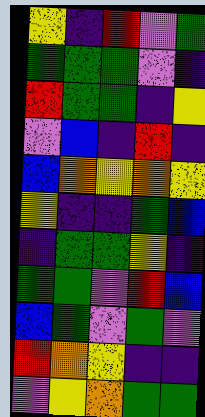[["yellow", "indigo", "red", "violet", "green"], ["green", "green", "green", "violet", "indigo"], ["red", "green", "green", "indigo", "yellow"], ["violet", "blue", "indigo", "red", "indigo"], ["blue", "orange", "yellow", "orange", "yellow"], ["yellow", "indigo", "indigo", "green", "blue"], ["indigo", "green", "green", "yellow", "indigo"], ["green", "green", "violet", "red", "blue"], ["blue", "green", "violet", "green", "violet"], ["red", "orange", "yellow", "indigo", "indigo"], ["violet", "yellow", "orange", "green", "green"]]